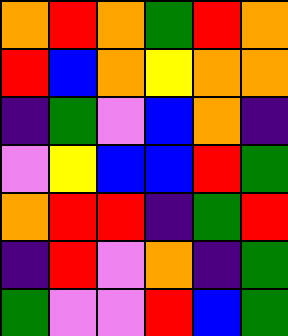[["orange", "red", "orange", "green", "red", "orange"], ["red", "blue", "orange", "yellow", "orange", "orange"], ["indigo", "green", "violet", "blue", "orange", "indigo"], ["violet", "yellow", "blue", "blue", "red", "green"], ["orange", "red", "red", "indigo", "green", "red"], ["indigo", "red", "violet", "orange", "indigo", "green"], ["green", "violet", "violet", "red", "blue", "green"]]